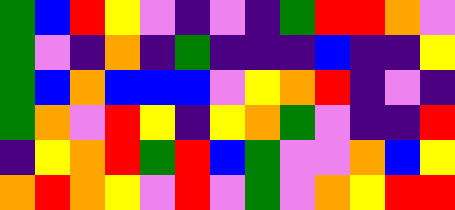[["green", "blue", "red", "yellow", "violet", "indigo", "violet", "indigo", "green", "red", "red", "orange", "violet"], ["green", "violet", "indigo", "orange", "indigo", "green", "indigo", "indigo", "indigo", "blue", "indigo", "indigo", "yellow"], ["green", "blue", "orange", "blue", "blue", "blue", "violet", "yellow", "orange", "red", "indigo", "violet", "indigo"], ["green", "orange", "violet", "red", "yellow", "indigo", "yellow", "orange", "green", "violet", "indigo", "indigo", "red"], ["indigo", "yellow", "orange", "red", "green", "red", "blue", "green", "violet", "violet", "orange", "blue", "yellow"], ["orange", "red", "orange", "yellow", "violet", "red", "violet", "green", "violet", "orange", "yellow", "red", "red"]]